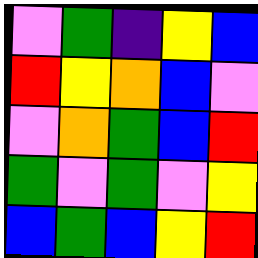[["violet", "green", "indigo", "yellow", "blue"], ["red", "yellow", "orange", "blue", "violet"], ["violet", "orange", "green", "blue", "red"], ["green", "violet", "green", "violet", "yellow"], ["blue", "green", "blue", "yellow", "red"]]